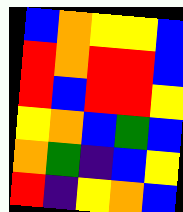[["blue", "orange", "yellow", "yellow", "blue"], ["red", "orange", "red", "red", "blue"], ["red", "blue", "red", "red", "yellow"], ["yellow", "orange", "blue", "green", "blue"], ["orange", "green", "indigo", "blue", "yellow"], ["red", "indigo", "yellow", "orange", "blue"]]